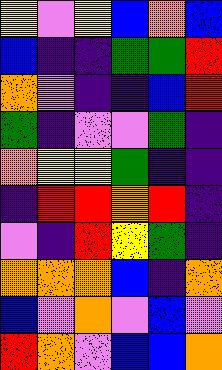[["yellow", "violet", "yellow", "blue", "orange", "blue"], ["blue", "indigo", "indigo", "green", "green", "red"], ["orange", "violet", "indigo", "indigo", "blue", "red"], ["green", "indigo", "violet", "violet", "green", "indigo"], ["orange", "yellow", "yellow", "green", "indigo", "indigo"], ["indigo", "red", "red", "orange", "red", "indigo"], ["violet", "indigo", "red", "yellow", "green", "indigo"], ["orange", "orange", "orange", "blue", "indigo", "orange"], ["blue", "violet", "orange", "violet", "blue", "violet"], ["red", "orange", "violet", "blue", "blue", "orange"]]